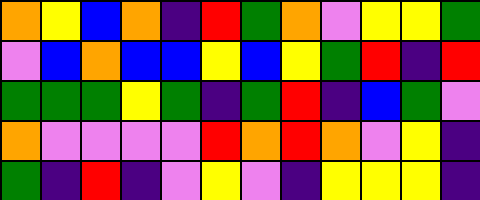[["orange", "yellow", "blue", "orange", "indigo", "red", "green", "orange", "violet", "yellow", "yellow", "green"], ["violet", "blue", "orange", "blue", "blue", "yellow", "blue", "yellow", "green", "red", "indigo", "red"], ["green", "green", "green", "yellow", "green", "indigo", "green", "red", "indigo", "blue", "green", "violet"], ["orange", "violet", "violet", "violet", "violet", "red", "orange", "red", "orange", "violet", "yellow", "indigo"], ["green", "indigo", "red", "indigo", "violet", "yellow", "violet", "indigo", "yellow", "yellow", "yellow", "indigo"]]